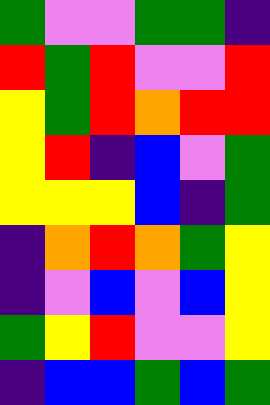[["green", "violet", "violet", "green", "green", "indigo"], ["red", "green", "red", "violet", "violet", "red"], ["yellow", "green", "red", "orange", "red", "red"], ["yellow", "red", "indigo", "blue", "violet", "green"], ["yellow", "yellow", "yellow", "blue", "indigo", "green"], ["indigo", "orange", "red", "orange", "green", "yellow"], ["indigo", "violet", "blue", "violet", "blue", "yellow"], ["green", "yellow", "red", "violet", "violet", "yellow"], ["indigo", "blue", "blue", "green", "blue", "green"]]